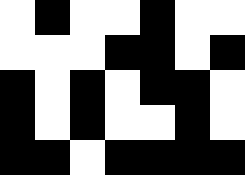[["white", "black", "white", "white", "black", "white", "white"], ["white", "white", "white", "black", "black", "white", "black"], ["black", "white", "black", "white", "black", "black", "white"], ["black", "white", "black", "white", "white", "black", "white"], ["black", "black", "white", "black", "black", "black", "black"]]